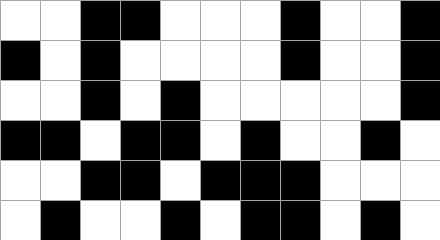[["white", "white", "black", "black", "white", "white", "white", "black", "white", "white", "black"], ["black", "white", "black", "white", "white", "white", "white", "black", "white", "white", "black"], ["white", "white", "black", "white", "black", "white", "white", "white", "white", "white", "black"], ["black", "black", "white", "black", "black", "white", "black", "white", "white", "black", "white"], ["white", "white", "black", "black", "white", "black", "black", "black", "white", "white", "white"], ["white", "black", "white", "white", "black", "white", "black", "black", "white", "black", "white"]]